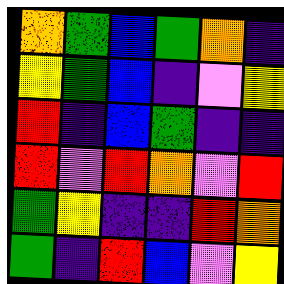[["orange", "green", "blue", "green", "orange", "indigo"], ["yellow", "green", "blue", "indigo", "violet", "yellow"], ["red", "indigo", "blue", "green", "indigo", "indigo"], ["red", "violet", "red", "orange", "violet", "red"], ["green", "yellow", "indigo", "indigo", "red", "orange"], ["green", "indigo", "red", "blue", "violet", "yellow"]]